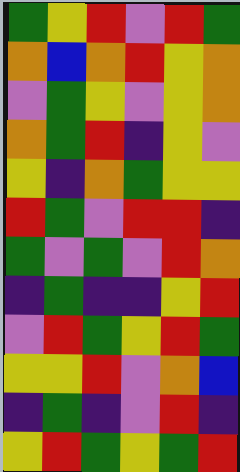[["green", "yellow", "red", "violet", "red", "green"], ["orange", "blue", "orange", "red", "yellow", "orange"], ["violet", "green", "yellow", "violet", "yellow", "orange"], ["orange", "green", "red", "indigo", "yellow", "violet"], ["yellow", "indigo", "orange", "green", "yellow", "yellow"], ["red", "green", "violet", "red", "red", "indigo"], ["green", "violet", "green", "violet", "red", "orange"], ["indigo", "green", "indigo", "indigo", "yellow", "red"], ["violet", "red", "green", "yellow", "red", "green"], ["yellow", "yellow", "red", "violet", "orange", "blue"], ["indigo", "green", "indigo", "violet", "red", "indigo"], ["yellow", "red", "green", "yellow", "green", "red"]]